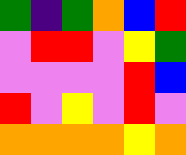[["green", "indigo", "green", "orange", "blue", "red"], ["violet", "red", "red", "violet", "yellow", "green"], ["violet", "violet", "violet", "violet", "red", "blue"], ["red", "violet", "yellow", "violet", "red", "violet"], ["orange", "orange", "orange", "orange", "yellow", "orange"]]